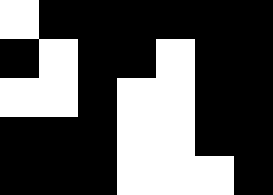[["white", "black", "black", "black", "black", "black", "black"], ["black", "white", "black", "black", "white", "black", "black"], ["white", "white", "black", "white", "white", "black", "black"], ["black", "black", "black", "white", "white", "black", "black"], ["black", "black", "black", "white", "white", "white", "black"]]